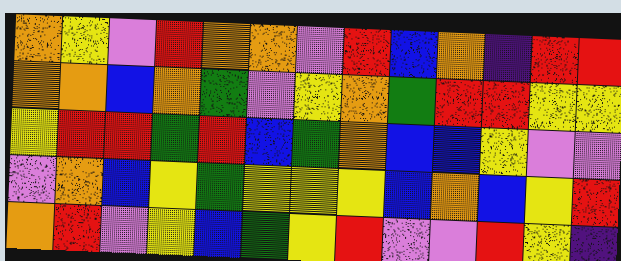[["orange", "yellow", "violet", "red", "orange", "orange", "violet", "red", "blue", "orange", "indigo", "red", "red"], ["orange", "orange", "blue", "orange", "green", "violet", "yellow", "orange", "green", "red", "red", "yellow", "yellow"], ["yellow", "red", "red", "green", "red", "blue", "green", "orange", "blue", "blue", "yellow", "violet", "violet"], ["violet", "orange", "blue", "yellow", "green", "yellow", "yellow", "yellow", "blue", "orange", "blue", "yellow", "red"], ["orange", "red", "violet", "yellow", "blue", "green", "yellow", "red", "violet", "violet", "red", "yellow", "indigo"]]